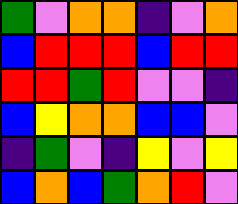[["green", "violet", "orange", "orange", "indigo", "violet", "orange"], ["blue", "red", "red", "red", "blue", "red", "red"], ["red", "red", "green", "red", "violet", "violet", "indigo"], ["blue", "yellow", "orange", "orange", "blue", "blue", "violet"], ["indigo", "green", "violet", "indigo", "yellow", "violet", "yellow"], ["blue", "orange", "blue", "green", "orange", "red", "violet"]]